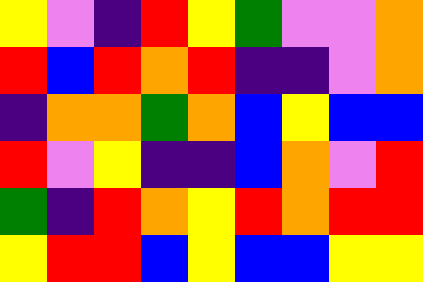[["yellow", "violet", "indigo", "red", "yellow", "green", "violet", "violet", "orange"], ["red", "blue", "red", "orange", "red", "indigo", "indigo", "violet", "orange"], ["indigo", "orange", "orange", "green", "orange", "blue", "yellow", "blue", "blue"], ["red", "violet", "yellow", "indigo", "indigo", "blue", "orange", "violet", "red"], ["green", "indigo", "red", "orange", "yellow", "red", "orange", "red", "red"], ["yellow", "red", "red", "blue", "yellow", "blue", "blue", "yellow", "yellow"]]